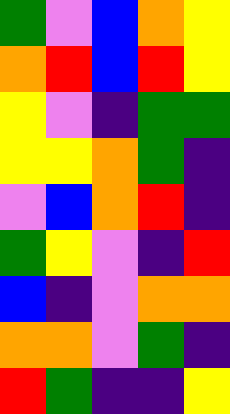[["green", "violet", "blue", "orange", "yellow"], ["orange", "red", "blue", "red", "yellow"], ["yellow", "violet", "indigo", "green", "green"], ["yellow", "yellow", "orange", "green", "indigo"], ["violet", "blue", "orange", "red", "indigo"], ["green", "yellow", "violet", "indigo", "red"], ["blue", "indigo", "violet", "orange", "orange"], ["orange", "orange", "violet", "green", "indigo"], ["red", "green", "indigo", "indigo", "yellow"]]